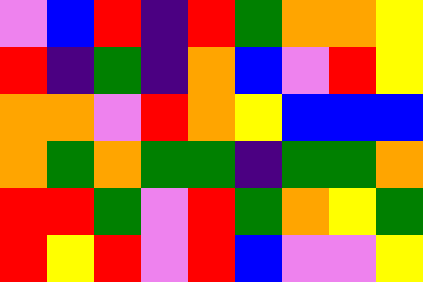[["violet", "blue", "red", "indigo", "red", "green", "orange", "orange", "yellow"], ["red", "indigo", "green", "indigo", "orange", "blue", "violet", "red", "yellow"], ["orange", "orange", "violet", "red", "orange", "yellow", "blue", "blue", "blue"], ["orange", "green", "orange", "green", "green", "indigo", "green", "green", "orange"], ["red", "red", "green", "violet", "red", "green", "orange", "yellow", "green"], ["red", "yellow", "red", "violet", "red", "blue", "violet", "violet", "yellow"]]